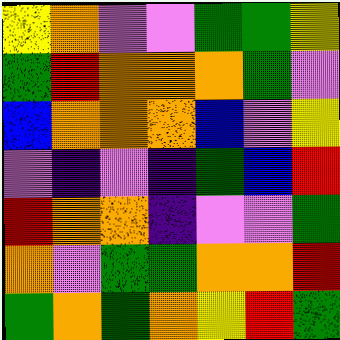[["yellow", "orange", "violet", "violet", "green", "green", "yellow"], ["green", "red", "orange", "orange", "orange", "green", "violet"], ["blue", "orange", "orange", "orange", "blue", "violet", "yellow"], ["violet", "indigo", "violet", "indigo", "green", "blue", "red"], ["red", "orange", "orange", "indigo", "violet", "violet", "green"], ["orange", "violet", "green", "green", "orange", "orange", "red"], ["green", "orange", "green", "orange", "yellow", "red", "green"]]